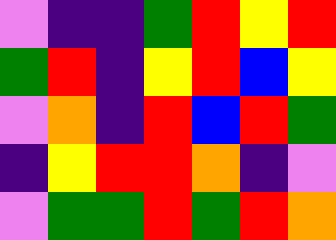[["violet", "indigo", "indigo", "green", "red", "yellow", "red"], ["green", "red", "indigo", "yellow", "red", "blue", "yellow"], ["violet", "orange", "indigo", "red", "blue", "red", "green"], ["indigo", "yellow", "red", "red", "orange", "indigo", "violet"], ["violet", "green", "green", "red", "green", "red", "orange"]]